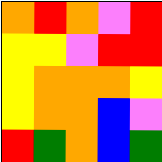[["orange", "red", "orange", "violet", "red"], ["yellow", "yellow", "violet", "red", "red"], ["yellow", "orange", "orange", "orange", "yellow"], ["yellow", "orange", "orange", "blue", "violet"], ["red", "green", "orange", "blue", "green"]]